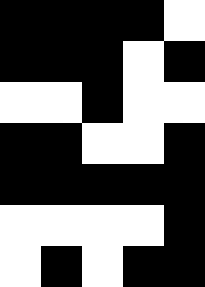[["black", "black", "black", "black", "white"], ["black", "black", "black", "white", "black"], ["white", "white", "black", "white", "white"], ["black", "black", "white", "white", "black"], ["black", "black", "black", "black", "black"], ["white", "white", "white", "white", "black"], ["white", "black", "white", "black", "black"]]